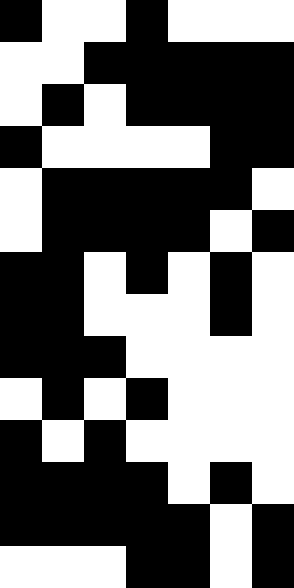[["black", "white", "white", "black", "white", "white", "white"], ["white", "white", "black", "black", "black", "black", "black"], ["white", "black", "white", "black", "black", "black", "black"], ["black", "white", "white", "white", "white", "black", "black"], ["white", "black", "black", "black", "black", "black", "white"], ["white", "black", "black", "black", "black", "white", "black"], ["black", "black", "white", "black", "white", "black", "white"], ["black", "black", "white", "white", "white", "black", "white"], ["black", "black", "black", "white", "white", "white", "white"], ["white", "black", "white", "black", "white", "white", "white"], ["black", "white", "black", "white", "white", "white", "white"], ["black", "black", "black", "black", "white", "black", "white"], ["black", "black", "black", "black", "black", "white", "black"], ["white", "white", "white", "black", "black", "white", "black"]]